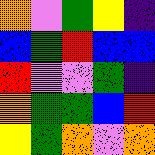[["orange", "violet", "green", "yellow", "indigo"], ["blue", "green", "red", "blue", "blue"], ["red", "violet", "violet", "green", "indigo"], ["orange", "green", "green", "blue", "red"], ["yellow", "green", "orange", "violet", "orange"]]